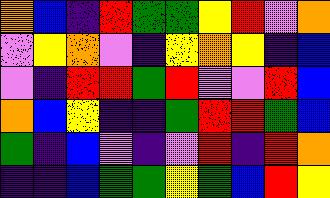[["orange", "blue", "indigo", "red", "green", "green", "yellow", "red", "violet", "orange"], ["violet", "yellow", "orange", "violet", "indigo", "yellow", "orange", "yellow", "indigo", "blue"], ["violet", "indigo", "red", "red", "green", "red", "violet", "violet", "red", "blue"], ["orange", "blue", "yellow", "indigo", "indigo", "green", "red", "red", "green", "blue"], ["green", "indigo", "blue", "violet", "indigo", "violet", "red", "indigo", "red", "orange"], ["indigo", "indigo", "blue", "green", "green", "yellow", "green", "blue", "red", "yellow"]]